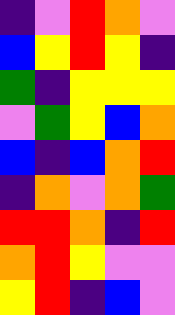[["indigo", "violet", "red", "orange", "violet"], ["blue", "yellow", "red", "yellow", "indigo"], ["green", "indigo", "yellow", "yellow", "yellow"], ["violet", "green", "yellow", "blue", "orange"], ["blue", "indigo", "blue", "orange", "red"], ["indigo", "orange", "violet", "orange", "green"], ["red", "red", "orange", "indigo", "red"], ["orange", "red", "yellow", "violet", "violet"], ["yellow", "red", "indigo", "blue", "violet"]]